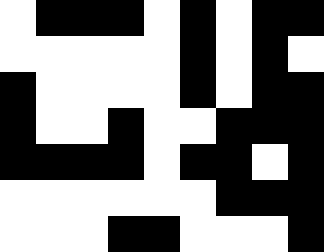[["white", "black", "black", "black", "white", "black", "white", "black", "black"], ["white", "white", "white", "white", "white", "black", "white", "black", "white"], ["black", "white", "white", "white", "white", "black", "white", "black", "black"], ["black", "white", "white", "black", "white", "white", "black", "black", "black"], ["black", "black", "black", "black", "white", "black", "black", "white", "black"], ["white", "white", "white", "white", "white", "white", "black", "black", "black"], ["white", "white", "white", "black", "black", "white", "white", "white", "black"]]